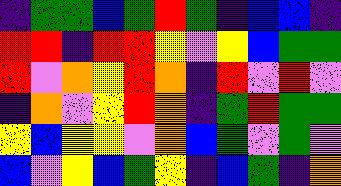[["indigo", "green", "green", "blue", "green", "red", "green", "indigo", "blue", "blue", "indigo"], ["red", "red", "indigo", "red", "red", "yellow", "violet", "yellow", "blue", "green", "green"], ["red", "violet", "orange", "yellow", "red", "orange", "indigo", "red", "violet", "red", "violet"], ["indigo", "orange", "violet", "yellow", "red", "orange", "indigo", "green", "red", "green", "green"], ["yellow", "blue", "yellow", "yellow", "violet", "orange", "blue", "green", "violet", "green", "violet"], ["blue", "violet", "yellow", "blue", "green", "yellow", "indigo", "blue", "green", "indigo", "orange"]]